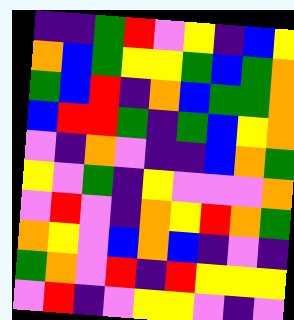[["indigo", "indigo", "green", "red", "violet", "yellow", "indigo", "blue", "yellow"], ["orange", "blue", "green", "yellow", "yellow", "green", "blue", "green", "orange"], ["green", "blue", "red", "indigo", "orange", "blue", "green", "green", "orange"], ["blue", "red", "red", "green", "indigo", "green", "blue", "yellow", "orange"], ["violet", "indigo", "orange", "violet", "indigo", "indigo", "blue", "orange", "green"], ["yellow", "violet", "green", "indigo", "yellow", "violet", "violet", "violet", "orange"], ["violet", "red", "violet", "indigo", "orange", "yellow", "red", "orange", "green"], ["orange", "yellow", "violet", "blue", "orange", "blue", "indigo", "violet", "indigo"], ["green", "orange", "violet", "red", "indigo", "red", "yellow", "yellow", "yellow"], ["violet", "red", "indigo", "violet", "yellow", "yellow", "violet", "indigo", "violet"]]